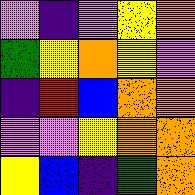[["violet", "indigo", "violet", "yellow", "orange"], ["green", "yellow", "orange", "yellow", "violet"], ["indigo", "red", "blue", "orange", "orange"], ["violet", "violet", "yellow", "orange", "orange"], ["yellow", "blue", "indigo", "green", "orange"]]